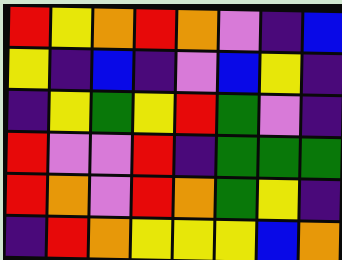[["red", "yellow", "orange", "red", "orange", "violet", "indigo", "blue"], ["yellow", "indigo", "blue", "indigo", "violet", "blue", "yellow", "indigo"], ["indigo", "yellow", "green", "yellow", "red", "green", "violet", "indigo"], ["red", "violet", "violet", "red", "indigo", "green", "green", "green"], ["red", "orange", "violet", "red", "orange", "green", "yellow", "indigo"], ["indigo", "red", "orange", "yellow", "yellow", "yellow", "blue", "orange"]]